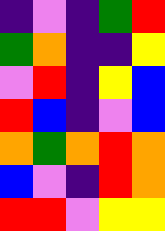[["indigo", "violet", "indigo", "green", "red"], ["green", "orange", "indigo", "indigo", "yellow"], ["violet", "red", "indigo", "yellow", "blue"], ["red", "blue", "indigo", "violet", "blue"], ["orange", "green", "orange", "red", "orange"], ["blue", "violet", "indigo", "red", "orange"], ["red", "red", "violet", "yellow", "yellow"]]